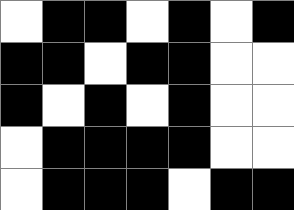[["white", "black", "black", "white", "black", "white", "black"], ["black", "black", "white", "black", "black", "white", "white"], ["black", "white", "black", "white", "black", "white", "white"], ["white", "black", "black", "black", "black", "white", "white"], ["white", "black", "black", "black", "white", "black", "black"]]